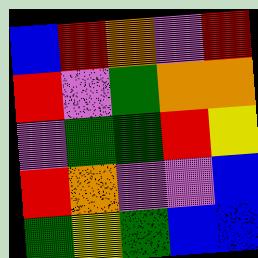[["blue", "red", "orange", "violet", "red"], ["red", "violet", "green", "orange", "orange"], ["violet", "green", "green", "red", "yellow"], ["red", "orange", "violet", "violet", "blue"], ["green", "yellow", "green", "blue", "blue"]]